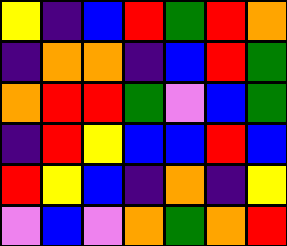[["yellow", "indigo", "blue", "red", "green", "red", "orange"], ["indigo", "orange", "orange", "indigo", "blue", "red", "green"], ["orange", "red", "red", "green", "violet", "blue", "green"], ["indigo", "red", "yellow", "blue", "blue", "red", "blue"], ["red", "yellow", "blue", "indigo", "orange", "indigo", "yellow"], ["violet", "blue", "violet", "orange", "green", "orange", "red"]]